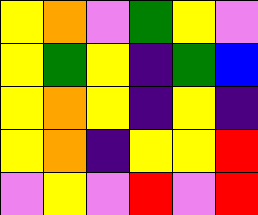[["yellow", "orange", "violet", "green", "yellow", "violet"], ["yellow", "green", "yellow", "indigo", "green", "blue"], ["yellow", "orange", "yellow", "indigo", "yellow", "indigo"], ["yellow", "orange", "indigo", "yellow", "yellow", "red"], ["violet", "yellow", "violet", "red", "violet", "red"]]